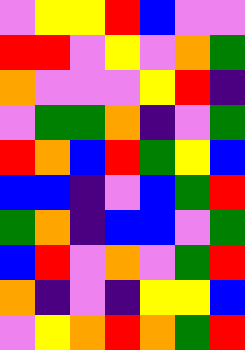[["violet", "yellow", "yellow", "red", "blue", "violet", "violet"], ["red", "red", "violet", "yellow", "violet", "orange", "green"], ["orange", "violet", "violet", "violet", "yellow", "red", "indigo"], ["violet", "green", "green", "orange", "indigo", "violet", "green"], ["red", "orange", "blue", "red", "green", "yellow", "blue"], ["blue", "blue", "indigo", "violet", "blue", "green", "red"], ["green", "orange", "indigo", "blue", "blue", "violet", "green"], ["blue", "red", "violet", "orange", "violet", "green", "red"], ["orange", "indigo", "violet", "indigo", "yellow", "yellow", "blue"], ["violet", "yellow", "orange", "red", "orange", "green", "red"]]